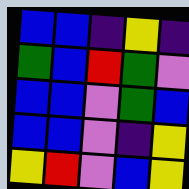[["blue", "blue", "indigo", "yellow", "indigo"], ["green", "blue", "red", "green", "violet"], ["blue", "blue", "violet", "green", "blue"], ["blue", "blue", "violet", "indigo", "yellow"], ["yellow", "red", "violet", "blue", "yellow"]]